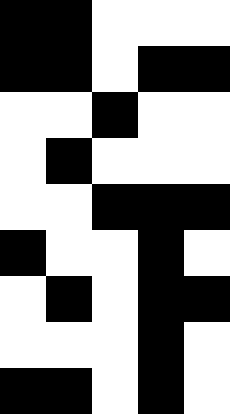[["black", "black", "white", "white", "white"], ["black", "black", "white", "black", "black"], ["white", "white", "black", "white", "white"], ["white", "black", "white", "white", "white"], ["white", "white", "black", "black", "black"], ["black", "white", "white", "black", "white"], ["white", "black", "white", "black", "black"], ["white", "white", "white", "black", "white"], ["black", "black", "white", "black", "white"]]